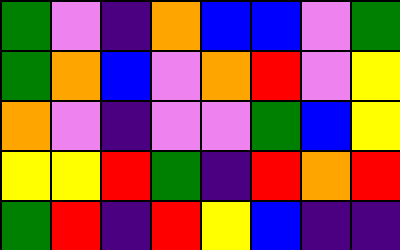[["green", "violet", "indigo", "orange", "blue", "blue", "violet", "green"], ["green", "orange", "blue", "violet", "orange", "red", "violet", "yellow"], ["orange", "violet", "indigo", "violet", "violet", "green", "blue", "yellow"], ["yellow", "yellow", "red", "green", "indigo", "red", "orange", "red"], ["green", "red", "indigo", "red", "yellow", "blue", "indigo", "indigo"]]